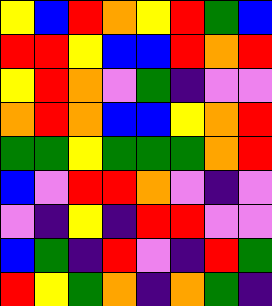[["yellow", "blue", "red", "orange", "yellow", "red", "green", "blue"], ["red", "red", "yellow", "blue", "blue", "red", "orange", "red"], ["yellow", "red", "orange", "violet", "green", "indigo", "violet", "violet"], ["orange", "red", "orange", "blue", "blue", "yellow", "orange", "red"], ["green", "green", "yellow", "green", "green", "green", "orange", "red"], ["blue", "violet", "red", "red", "orange", "violet", "indigo", "violet"], ["violet", "indigo", "yellow", "indigo", "red", "red", "violet", "violet"], ["blue", "green", "indigo", "red", "violet", "indigo", "red", "green"], ["red", "yellow", "green", "orange", "indigo", "orange", "green", "indigo"]]